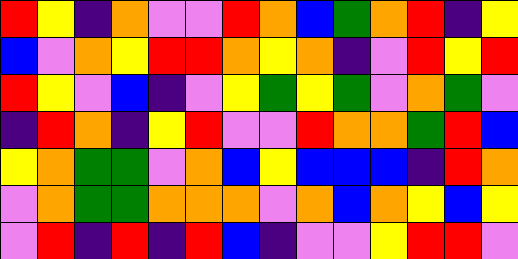[["red", "yellow", "indigo", "orange", "violet", "violet", "red", "orange", "blue", "green", "orange", "red", "indigo", "yellow"], ["blue", "violet", "orange", "yellow", "red", "red", "orange", "yellow", "orange", "indigo", "violet", "red", "yellow", "red"], ["red", "yellow", "violet", "blue", "indigo", "violet", "yellow", "green", "yellow", "green", "violet", "orange", "green", "violet"], ["indigo", "red", "orange", "indigo", "yellow", "red", "violet", "violet", "red", "orange", "orange", "green", "red", "blue"], ["yellow", "orange", "green", "green", "violet", "orange", "blue", "yellow", "blue", "blue", "blue", "indigo", "red", "orange"], ["violet", "orange", "green", "green", "orange", "orange", "orange", "violet", "orange", "blue", "orange", "yellow", "blue", "yellow"], ["violet", "red", "indigo", "red", "indigo", "red", "blue", "indigo", "violet", "violet", "yellow", "red", "red", "violet"]]